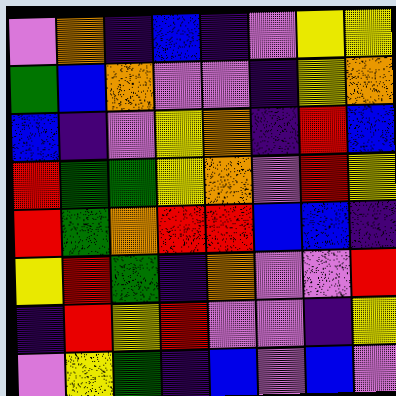[["violet", "orange", "indigo", "blue", "indigo", "violet", "yellow", "yellow"], ["green", "blue", "orange", "violet", "violet", "indigo", "yellow", "orange"], ["blue", "indigo", "violet", "yellow", "orange", "indigo", "red", "blue"], ["red", "green", "green", "yellow", "orange", "violet", "red", "yellow"], ["red", "green", "orange", "red", "red", "blue", "blue", "indigo"], ["yellow", "red", "green", "indigo", "orange", "violet", "violet", "red"], ["indigo", "red", "yellow", "red", "violet", "violet", "indigo", "yellow"], ["violet", "yellow", "green", "indigo", "blue", "violet", "blue", "violet"]]